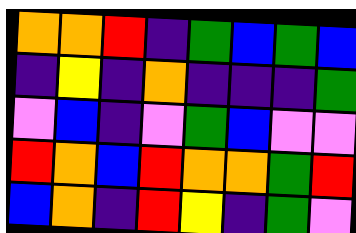[["orange", "orange", "red", "indigo", "green", "blue", "green", "blue"], ["indigo", "yellow", "indigo", "orange", "indigo", "indigo", "indigo", "green"], ["violet", "blue", "indigo", "violet", "green", "blue", "violet", "violet"], ["red", "orange", "blue", "red", "orange", "orange", "green", "red"], ["blue", "orange", "indigo", "red", "yellow", "indigo", "green", "violet"]]